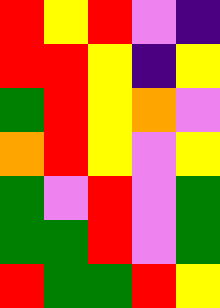[["red", "yellow", "red", "violet", "indigo"], ["red", "red", "yellow", "indigo", "yellow"], ["green", "red", "yellow", "orange", "violet"], ["orange", "red", "yellow", "violet", "yellow"], ["green", "violet", "red", "violet", "green"], ["green", "green", "red", "violet", "green"], ["red", "green", "green", "red", "yellow"]]